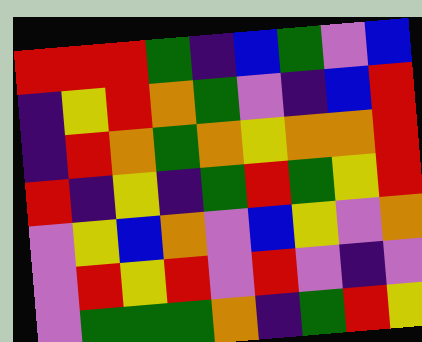[["red", "red", "red", "green", "indigo", "blue", "green", "violet", "blue"], ["indigo", "yellow", "red", "orange", "green", "violet", "indigo", "blue", "red"], ["indigo", "red", "orange", "green", "orange", "yellow", "orange", "orange", "red"], ["red", "indigo", "yellow", "indigo", "green", "red", "green", "yellow", "red"], ["violet", "yellow", "blue", "orange", "violet", "blue", "yellow", "violet", "orange"], ["violet", "red", "yellow", "red", "violet", "red", "violet", "indigo", "violet"], ["violet", "green", "green", "green", "orange", "indigo", "green", "red", "yellow"]]